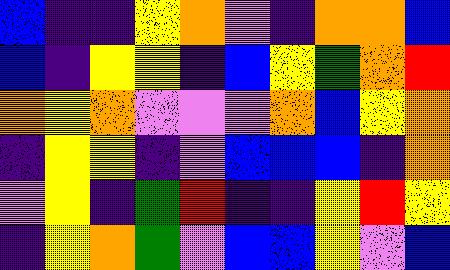[["blue", "indigo", "indigo", "yellow", "orange", "violet", "indigo", "orange", "orange", "blue"], ["blue", "indigo", "yellow", "yellow", "indigo", "blue", "yellow", "green", "orange", "red"], ["orange", "yellow", "orange", "violet", "violet", "violet", "orange", "blue", "yellow", "orange"], ["indigo", "yellow", "yellow", "indigo", "violet", "blue", "blue", "blue", "indigo", "orange"], ["violet", "yellow", "indigo", "green", "red", "indigo", "indigo", "yellow", "red", "yellow"], ["indigo", "yellow", "orange", "green", "violet", "blue", "blue", "yellow", "violet", "blue"]]